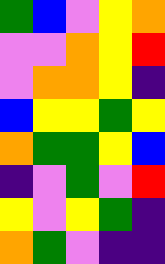[["green", "blue", "violet", "yellow", "orange"], ["violet", "violet", "orange", "yellow", "red"], ["violet", "orange", "orange", "yellow", "indigo"], ["blue", "yellow", "yellow", "green", "yellow"], ["orange", "green", "green", "yellow", "blue"], ["indigo", "violet", "green", "violet", "red"], ["yellow", "violet", "yellow", "green", "indigo"], ["orange", "green", "violet", "indigo", "indigo"]]